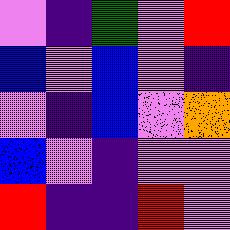[["violet", "indigo", "green", "violet", "red"], ["blue", "violet", "blue", "violet", "indigo"], ["violet", "indigo", "blue", "violet", "orange"], ["blue", "violet", "indigo", "violet", "violet"], ["red", "indigo", "indigo", "red", "violet"]]